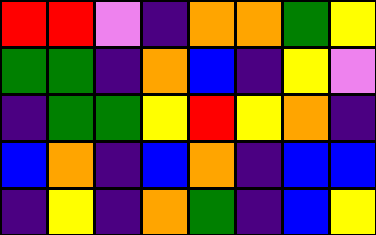[["red", "red", "violet", "indigo", "orange", "orange", "green", "yellow"], ["green", "green", "indigo", "orange", "blue", "indigo", "yellow", "violet"], ["indigo", "green", "green", "yellow", "red", "yellow", "orange", "indigo"], ["blue", "orange", "indigo", "blue", "orange", "indigo", "blue", "blue"], ["indigo", "yellow", "indigo", "orange", "green", "indigo", "blue", "yellow"]]